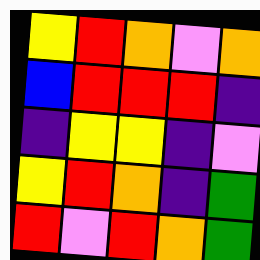[["yellow", "red", "orange", "violet", "orange"], ["blue", "red", "red", "red", "indigo"], ["indigo", "yellow", "yellow", "indigo", "violet"], ["yellow", "red", "orange", "indigo", "green"], ["red", "violet", "red", "orange", "green"]]